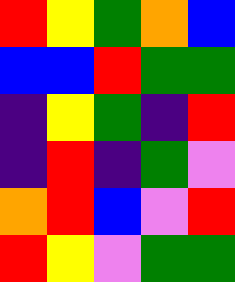[["red", "yellow", "green", "orange", "blue"], ["blue", "blue", "red", "green", "green"], ["indigo", "yellow", "green", "indigo", "red"], ["indigo", "red", "indigo", "green", "violet"], ["orange", "red", "blue", "violet", "red"], ["red", "yellow", "violet", "green", "green"]]